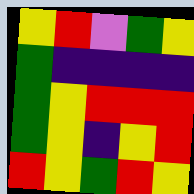[["yellow", "red", "violet", "green", "yellow"], ["green", "indigo", "indigo", "indigo", "indigo"], ["green", "yellow", "red", "red", "red"], ["green", "yellow", "indigo", "yellow", "red"], ["red", "yellow", "green", "red", "yellow"]]